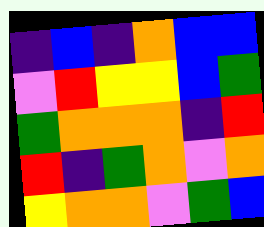[["indigo", "blue", "indigo", "orange", "blue", "blue"], ["violet", "red", "yellow", "yellow", "blue", "green"], ["green", "orange", "orange", "orange", "indigo", "red"], ["red", "indigo", "green", "orange", "violet", "orange"], ["yellow", "orange", "orange", "violet", "green", "blue"]]